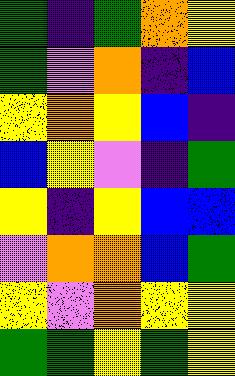[["green", "indigo", "green", "orange", "yellow"], ["green", "violet", "orange", "indigo", "blue"], ["yellow", "orange", "yellow", "blue", "indigo"], ["blue", "yellow", "violet", "indigo", "green"], ["yellow", "indigo", "yellow", "blue", "blue"], ["violet", "orange", "orange", "blue", "green"], ["yellow", "violet", "orange", "yellow", "yellow"], ["green", "green", "yellow", "green", "yellow"]]